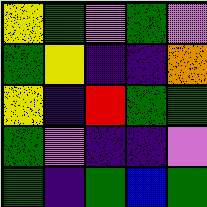[["yellow", "green", "violet", "green", "violet"], ["green", "yellow", "indigo", "indigo", "orange"], ["yellow", "indigo", "red", "green", "green"], ["green", "violet", "indigo", "indigo", "violet"], ["green", "indigo", "green", "blue", "green"]]